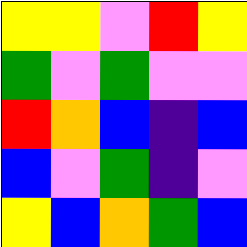[["yellow", "yellow", "violet", "red", "yellow"], ["green", "violet", "green", "violet", "violet"], ["red", "orange", "blue", "indigo", "blue"], ["blue", "violet", "green", "indigo", "violet"], ["yellow", "blue", "orange", "green", "blue"]]